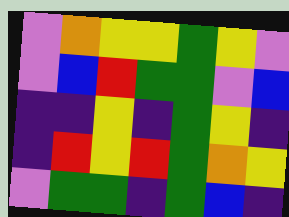[["violet", "orange", "yellow", "yellow", "green", "yellow", "violet"], ["violet", "blue", "red", "green", "green", "violet", "blue"], ["indigo", "indigo", "yellow", "indigo", "green", "yellow", "indigo"], ["indigo", "red", "yellow", "red", "green", "orange", "yellow"], ["violet", "green", "green", "indigo", "green", "blue", "indigo"]]